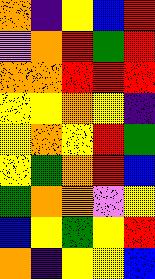[["orange", "indigo", "yellow", "blue", "red"], ["violet", "orange", "red", "green", "red"], ["orange", "orange", "red", "red", "red"], ["yellow", "yellow", "orange", "yellow", "indigo"], ["yellow", "orange", "yellow", "red", "green"], ["yellow", "green", "orange", "red", "blue"], ["green", "orange", "orange", "violet", "yellow"], ["blue", "yellow", "green", "yellow", "red"], ["orange", "indigo", "yellow", "yellow", "blue"]]